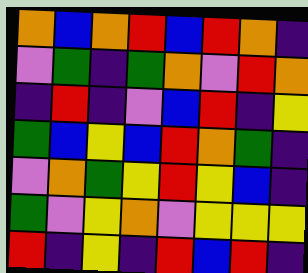[["orange", "blue", "orange", "red", "blue", "red", "orange", "indigo"], ["violet", "green", "indigo", "green", "orange", "violet", "red", "orange"], ["indigo", "red", "indigo", "violet", "blue", "red", "indigo", "yellow"], ["green", "blue", "yellow", "blue", "red", "orange", "green", "indigo"], ["violet", "orange", "green", "yellow", "red", "yellow", "blue", "indigo"], ["green", "violet", "yellow", "orange", "violet", "yellow", "yellow", "yellow"], ["red", "indigo", "yellow", "indigo", "red", "blue", "red", "indigo"]]